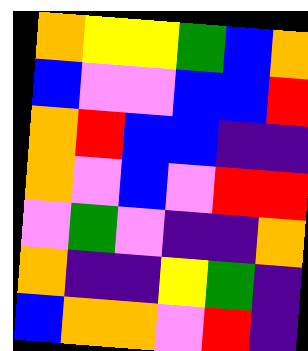[["orange", "yellow", "yellow", "green", "blue", "orange"], ["blue", "violet", "violet", "blue", "blue", "red"], ["orange", "red", "blue", "blue", "indigo", "indigo"], ["orange", "violet", "blue", "violet", "red", "red"], ["violet", "green", "violet", "indigo", "indigo", "orange"], ["orange", "indigo", "indigo", "yellow", "green", "indigo"], ["blue", "orange", "orange", "violet", "red", "indigo"]]